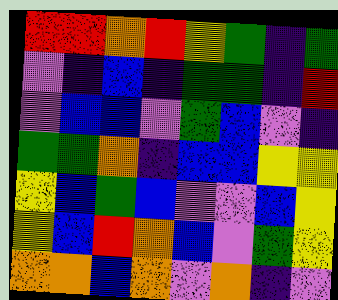[["red", "red", "orange", "red", "yellow", "green", "indigo", "green"], ["violet", "indigo", "blue", "indigo", "green", "green", "indigo", "red"], ["violet", "blue", "blue", "violet", "green", "blue", "violet", "indigo"], ["green", "green", "orange", "indigo", "blue", "blue", "yellow", "yellow"], ["yellow", "blue", "green", "blue", "violet", "violet", "blue", "yellow"], ["yellow", "blue", "red", "orange", "blue", "violet", "green", "yellow"], ["orange", "orange", "blue", "orange", "violet", "orange", "indigo", "violet"]]